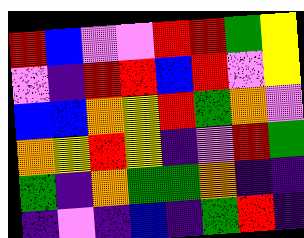[["red", "blue", "violet", "violet", "red", "red", "green", "yellow"], ["violet", "indigo", "red", "red", "blue", "red", "violet", "yellow"], ["blue", "blue", "orange", "yellow", "red", "green", "orange", "violet"], ["orange", "yellow", "red", "yellow", "indigo", "violet", "red", "green"], ["green", "indigo", "orange", "green", "green", "orange", "indigo", "indigo"], ["indigo", "violet", "indigo", "blue", "indigo", "green", "red", "indigo"]]